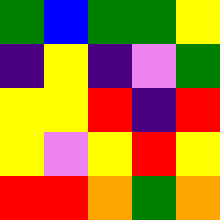[["green", "blue", "green", "green", "yellow"], ["indigo", "yellow", "indigo", "violet", "green"], ["yellow", "yellow", "red", "indigo", "red"], ["yellow", "violet", "yellow", "red", "yellow"], ["red", "red", "orange", "green", "orange"]]